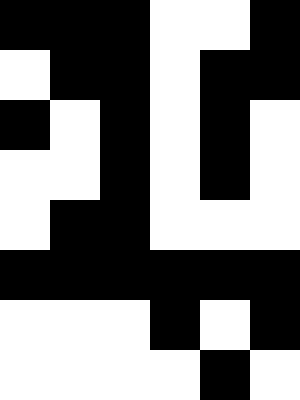[["black", "black", "black", "white", "white", "black"], ["white", "black", "black", "white", "black", "black"], ["black", "white", "black", "white", "black", "white"], ["white", "white", "black", "white", "black", "white"], ["white", "black", "black", "white", "white", "white"], ["black", "black", "black", "black", "black", "black"], ["white", "white", "white", "black", "white", "black"], ["white", "white", "white", "white", "black", "white"]]